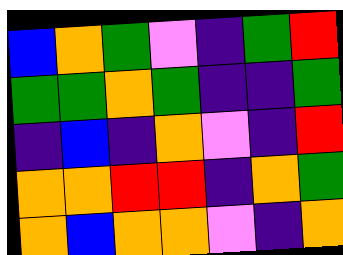[["blue", "orange", "green", "violet", "indigo", "green", "red"], ["green", "green", "orange", "green", "indigo", "indigo", "green"], ["indigo", "blue", "indigo", "orange", "violet", "indigo", "red"], ["orange", "orange", "red", "red", "indigo", "orange", "green"], ["orange", "blue", "orange", "orange", "violet", "indigo", "orange"]]